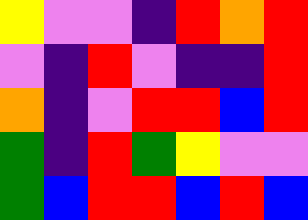[["yellow", "violet", "violet", "indigo", "red", "orange", "red"], ["violet", "indigo", "red", "violet", "indigo", "indigo", "red"], ["orange", "indigo", "violet", "red", "red", "blue", "red"], ["green", "indigo", "red", "green", "yellow", "violet", "violet"], ["green", "blue", "red", "red", "blue", "red", "blue"]]